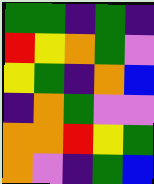[["green", "green", "indigo", "green", "indigo"], ["red", "yellow", "orange", "green", "violet"], ["yellow", "green", "indigo", "orange", "blue"], ["indigo", "orange", "green", "violet", "violet"], ["orange", "orange", "red", "yellow", "green"], ["orange", "violet", "indigo", "green", "blue"]]